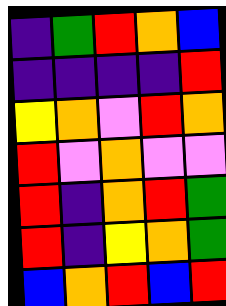[["indigo", "green", "red", "orange", "blue"], ["indigo", "indigo", "indigo", "indigo", "red"], ["yellow", "orange", "violet", "red", "orange"], ["red", "violet", "orange", "violet", "violet"], ["red", "indigo", "orange", "red", "green"], ["red", "indigo", "yellow", "orange", "green"], ["blue", "orange", "red", "blue", "red"]]